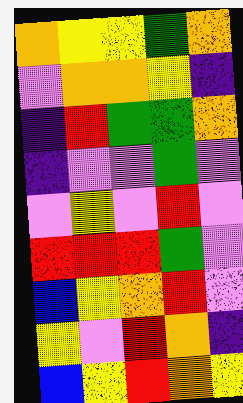[["orange", "yellow", "yellow", "green", "orange"], ["violet", "orange", "orange", "yellow", "indigo"], ["indigo", "red", "green", "green", "orange"], ["indigo", "violet", "violet", "green", "violet"], ["violet", "yellow", "violet", "red", "violet"], ["red", "red", "red", "green", "violet"], ["blue", "yellow", "orange", "red", "violet"], ["yellow", "violet", "red", "orange", "indigo"], ["blue", "yellow", "red", "orange", "yellow"]]